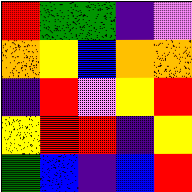[["red", "green", "green", "indigo", "violet"], ["orange", "yellow", "blue", "orange", "orange"], ["indigo", "red", "violet", "yellow", "red"], ["yellow", "red", "red", "indigo", "yellow"], ["green", "blue", "indigo", "blue", "red"]]